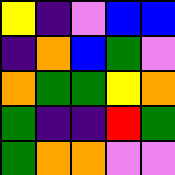[["yellow", "indigo", "violet", "blue", "blue"], ["indigo", "orange", "blue", "green", "violet"], ["orange", "green", "green", "yellow", "orange"], ["green", "indigo", "indigo", "red", "green"], ["green", "orange", "orange", "violet", "violet"]]